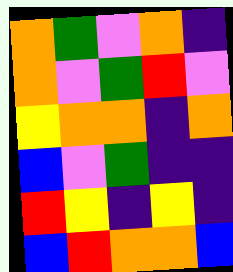[["orange", "green", "violet", "orange", "indigo"], ["orange", "violet", "green", "red", "violet"], ["yellow", "orange", "orange", "indigo", "orange"], ["blue", "violet", "green", "indigo", "indigo"], ["red", "yellow", "indigo", "yellow", "indigo"], ["blue", "red", "orange", "orange", "blue"]]